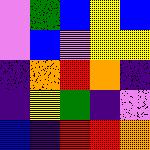[["violet", "green", "blue", "yellow", "blue"], ["violet", "blue", "violet", "yellow", "yellow"], ["indigo", "orange", "red", "orange", "indigo"], ["indigo", "yellow", "green", "indigo", "violet"], ["blue", "indigo", "red", "red", "orange"]]